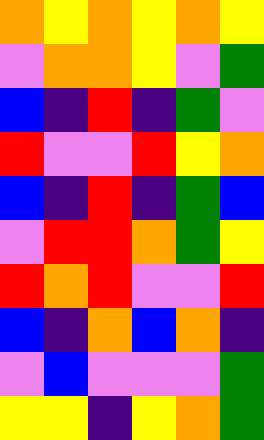[["orange", "yellow", "orange", "yellow", "orange", "yellow"], ["violet", "orange", "orange", "yellow", "violet", "green"], ["blue", "indigo", "red", "indigo", "green", "violet"], ["red", "violet", "violet", "red", "yellow", "orange"], ["blue", "indigo", "red", "indigo", "green", "blue"], ["violet", "red", "red", "orange", "green", "yellow"], ["red", "orange", "red", "violet", "violet", "red"], ["blue", "indigo", "orange", "blue", "orange", "indigo"], ["violet", "blue", "violet", "violet", "violet", "green"], ["yellow", "yellow", "indigo", "yellow", "orange", "green"]]